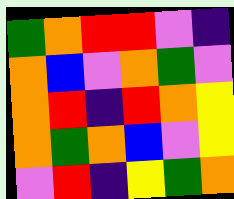[["green", "orange", "red", "red", "violet", "indigo"], ["orange", "blue", "violet", "orange", "green", "violet"], ["orange", "red", "indigo", "red", "orange", "yellow"], ["orange", "green", "orange", "blue", "violet", "yellow"], ["violet", "red", "indigo", "yellow", "green", "orange"]]